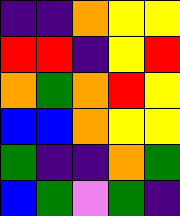[["indigo", "indigo", "orange", "yellow", "yellow"], ["red", "red", "indigo", "yellow", "red"], ["orange", "green", "orange", "red", "yellow"], ["blue", "blue", "orange", "yellow", "yellow"], ["green", "indigo", "indigo", "orange", "green"], ["blue", "green", "violet", "green", "indigo"]]